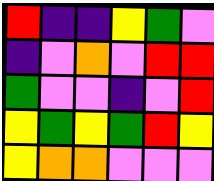[["red", "indigo", "indigo", "yellow", "green", "violet"], ["indigo", "violet", "orange", "violet", "red", "red"], ["green", "violet", "violet", "indigo", "violet", "red"], ["yellow", "green", "yellow", "green", "red", "yellow"], ["yellow", "orange", "orange", "violet", "violet", "violet"]]